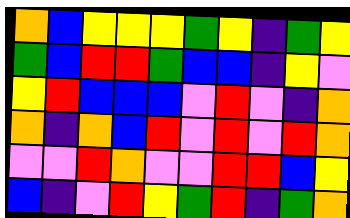[["orange", "blue", "yellow", "yellow", "yellow", "green", "yellow", "indigo", "green", "yellow"], ["green", "blue", "red", "red", "green", "blue", "blue", "indigo", "yellow", "violet"], ["yellow", "red", "blue", "blue", "blue", "violet", "red", "violet", "indigo", "orange"], ["orange", "indigo", "orange", "blue", "red", "violet", "red", "violet", "red", "orange"], ["violet", "violet", "red", "orange", "violet", "violet", "red", "red", "blue", "yellow"], ["blue", "indigo", "violet", "red", "yellow", "green", "red", "indigo", "green", "orange"]]